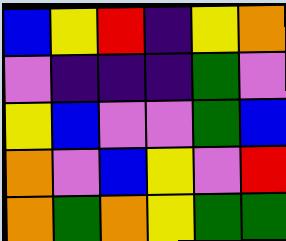[["blue", "yellow", "red", "indigo", "yellow", "orange"], ["violet", "indigo", "indigo", "indigo", "green", "violet"], ["yellow", "blue", "violet", "violet", "green", "blue"], ["orange", "violet", "blue", "yellow", "violet", "red"], ["orange", "green", "orange", "yellow", "green", "green"]]